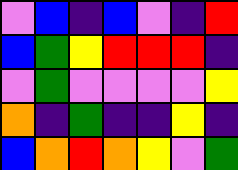[["violet", "blue", "indigo", "blue", "violet", "indigo", "red"], ["blue", "green", "yellow", "red", "red", "red", "indigo"], ["violet", "green", "violet", "violet", "violet", "violet", "yellow"], ["orange", "indigo", "green", "indigo", "indigo", "yellow", "indigo"], ["blue", "orange", "red", "orange", "yellow", "violet", "green"]]